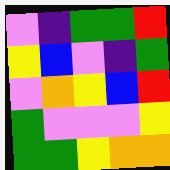[["violet", "indigo", "green", "green", "red"], ["yellow", "blue", "violet", "indigo", "green"], ["violet", "orange", "yellow", "blue", "red"], ["green", "violet", "violet", "violet", "yellow"], ["green", "green", "yellow", "orange", "orange"]]